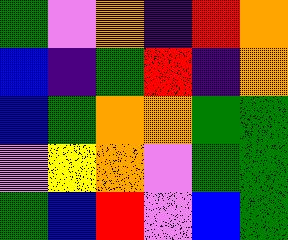[["green", "violet", "orange", "indigo", "red", "orange"], ["blue", "indigo", "green", "red", "indigo", "orange"], ["blue", "green", "orange", "orange", "green", "green"], ["violet", "yellow", "orange", "violet", "green", "green"], ["green", "blue", "red", "violet", "blue", "green"]]